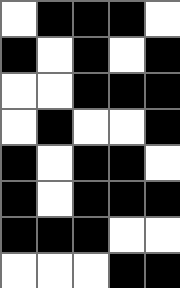[["white", "black", "black", "black", "white"], ["black", "white", "black", "white", "black"], ["white", "white", "black", "black", "black"], ["white", "black", "white", "white", "black"], ["black", "white", "black", "black", "white"], ["black", "white", "black", "black", "black"], ["black", "black", "black", "white", "white"], ["white", "white", "white", "black", "black"]]